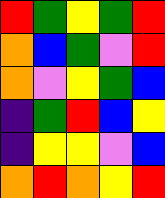[["red", "green", "yellow", "green", "red"], ["orange", "blue", "green", "violet", "red"], ["orange", "violet", "yellow", "green", "blue"], ["indigo", "green", "red", "blue", "yellow"], ["indigo", "yellow", "yellow", "violet", "blue"], ["orange", "red", "orange", "yellow", "red"]]